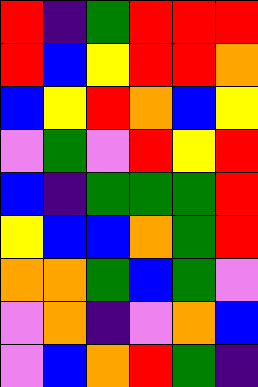[["red", "indigo", "green", "red", "red", "red"], ["red", "blue", "yellow", "red", "red", "orange"], ["blue", "yellow", "red", "orange", "blue", "yellow"], ["violet", "green", "violet", "red", "yellow", "red"], ["blue", "indigo", "green", "green", "green", "red"], ["yellow", "blue", "blue", "orange", "green", "red"], ["orange", "orange", "green", "blue", "green", "violet"], ["violet", "orange", "indigo", "violet", "orange", "blue"], ["violet", "blue", "orange", "red", "green", "indigo"]]